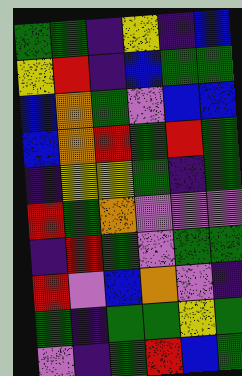[["green", "green", "indigo", "yellow", "indigo", "blue"], ["yellow", "red", "indigo", "blue", "green", "green"], ["blue", "orange", "green", "violet", "blue", "blue"], ["blue", "orange", "red", "green", "red", "green"], ["indigo", "yellow", "yellow", "green", "indigo", "green"], ["red", "green", "orange", "violet", "violet", "violet"], ["indigo", "red", "green", "violet", "green", "green"], ["red", "violet", "blue", "orange", "violet", "indigo"], ["green", "indigo", "green", "green", "yellow", "green"], ["violet", "indigo", "green", "red", "blue", "green"]]